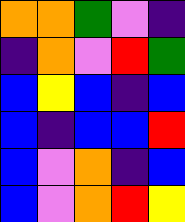[["orange", "orange", "green", "violet", "indigo"], ["indigo", "orange", "violet", "red", "green"], ["blue", "yellow", "blue", "indigo", "blue"], ["blue", "indigo", "blue", "blue", "red"], ["blue", "violet", "orange", "indigo", "blue"], ["blue", "violet", "orange", "red", "yellow"]]